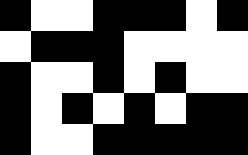[["black", "white", "white", "black", "black", "black", "white", "black"], ["white", "black", "black", "black", "white", "white", "white", "white"], ["black", "white", "white", "black", "white", "black", "white", "white"], ["black", "white", "black", "white", "black", "white", "black", "black"], ["black", "white", "white", "black", "black", "black", "black", "black"]]